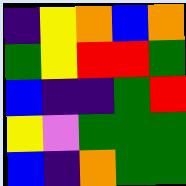[["indigo", "yellow", "orange", "blue", "orange"], ["green", "yellow", "red", "red", "green"], ["blue", "indigo", "indigo", "green", "red"], ["yellow", "violet", "green", "green", "green"], ["blue", "indigo", "orange", "green", "green"]]